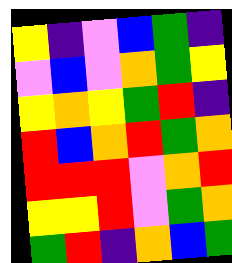[["yellow", "indigo", "violet", "blue", "green", "indigo"], ["violet", "blue", "violet", "orange", "green", "yellow"], ["yellow", "orange", "yellow", "green", "red", "indigo"], ["red", "blue", "orange", "red", "green", "orange"], ["red", "red", "red", "violet", "orange", "red"], ["yellow", "yellow", "red", "violet", "green", "orange"], ["green", "red", "indigo", "orange", "blue", "green"]]